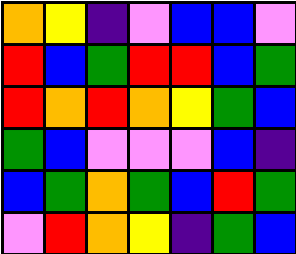[["orange", "yellow", "indigo", "violet", "blue", "blue", "violet"], ["red", "blue", "green", "red", "red", "blue", "green"], ["red", "orange", "red", "orange", "yellow", "green", "blue"], ["green", "blue", "violet", "violet", "violet", "blue", "indigo"], ["blue", "green", "orange", "green", "blue", "red", "green"], ["violet", "red", "orange", "yellow", "indigo", "green", "blue"]]